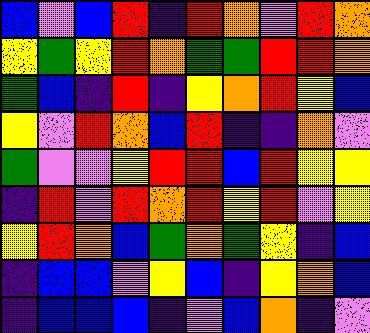[["blue", "violet", "blue", "red", "indigo", "red", "orange", "violet", "red", "orange"], ["yellow", "green", "yellow", "red", "orange", "green", "green", "red", "red", "orange"], ["green", "blue", "indigo", "red", "indigo", "yellow", "orange", "red", "yellow", "blue"], ["yellow", "violet", "red", "orange", "blue", "red", "indigo", "indigo", "orange", "violet"], ["green", "violet", "violet", "yellow", "red", "red", "blue", "red", "yellow", "yellow"], ["indigo", "red", "violet", "red", "orange", "red", "yellow", "red", "violet", "yellow"], ["yellow", "red", "orange", "blue", "green", "orange", "green", "yellow", "indigo", "blue"], ["indigo", "blue", "blue", "violet", "yellow", "blue", "indigo", "yellow", "orange", "blue"], ["indigo", "blue", "blue", "blue", "indigo", "violet", "blue", "orange", "indigo", "violet"]]